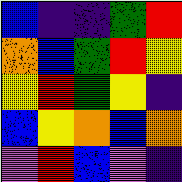[["blue", "indigo", "indigo", "green", "red"], ["orange", "blue", "green", "red", "yellow"], ["yellow", "red", "green", "yellow", "indigo"], ["blue", "yellow", "orange", "blue", "orange"], ["violet", "red", "blue", "violet", "indigo"]]